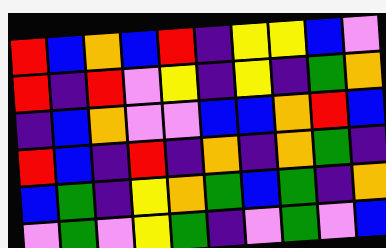[["red", "blue", "orange", "blue", "red", "indigo", "yellow", "yellow", "blue", "violet"], ["red", "indigo", "red", "violet", "yellow", "indigo", "yellow", "indigo", "green", "orange"], ["indigo", "blue", "orange", "violet", "violet", "blue", "blue", "orange", "red", "blue"], ["red", "blue", "indigo", "red", "indigo", "orange", "indigo", "orange", "green", "indigo"], ["blue", "green", "indigo", "yellow", "orange", "green", "blue", "green", "indigo", "orange"], ["violet", "green", "violet", "yellow", "green", "indigo", "violet", "green", "violet", "blue"]]